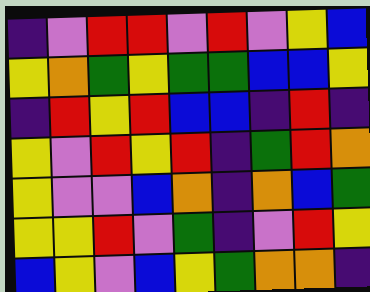[["indigo", "violet", "red", "red", "violet", "red", "violet", "yellow", "blue"], ["yellow", "orange", "green", "yellow", "green", "green", "blue", "blue", "yellow"], ["indigo", "red", "yellow", "red", "blue", "blue", "indigo", "red", "indigo"], ["yellow", "violet", "red", "yellow", "red", "indigo", "green", "red", "orange"], ["yellow", "violet", "violet", "blue", "orange", "indigo", "orange", "blue", "green"], ["yellow", "yellow", "red", "violet", "green", "indigo", "violet", "red", "yellow"], ["blue", "yellow", "violet", "blue", "yellow", "green", "orange", "orange", "indigo"]]